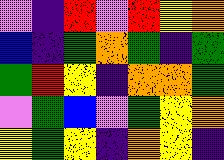[["violet", "indigo", "red", "violet", "red", "yellow", "orange"], ["blue", "indigo", "green", "orange", "green", "indigo", "green"], ["green", "red", "yellow", "indigo", "orange", "orange", "green"], ["violet", "green", "blue", "violet", "green", "yellow", "orange"], ["yellow", "green", "yellow", "indigo", "orange", "yellow", "indigo"]]